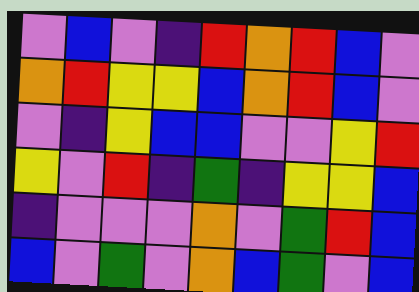[["violet", "blue", "violet", "indigo", "red", "orange", "red", "blue", "violet"], ["orange", "red", "yellow", "yellow", "blue", "orange", "red", "blue", "violet"], ["violet", "indigo", "yellow", "blue", "blue", "violet", "violet", "yellow", "red"], ["yellow", "violet", "red", "indigo", "green", "indigo", "yellow", "yellow", "blue"], ["indigo", "violet", "violet", "violet", "orange", "violet", "green", "red", "blue"], ["blue", "violet", "green", "violet", "orange", "blue", "green", "violet", "blue"]]